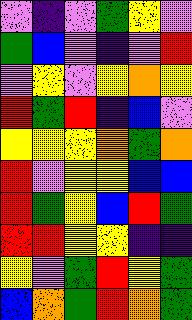[["violet", "indigo", "violet", "green", "yellow", "violet"], ["green", "blue", "violet", "indigo", "violet", "red"], ["violet", "yellow", "violet", "yellow", "orange", "yellow"], ["red", "green", "red", "indigo", "blue", "violet"], ["yellow", "yellow", "yellow", "orange", "green", "orange"], ["red", "violet", "yellow", "yellow", "blue", "blue"], ["red", "green", "yellow", "blue", "red", "green"], ["red", "red", "yellow", "yellow", "indigo", "indigo"], ["yellow", "violet", "green", "red", "yellow", "green"], ["blue", "orange", "green", "red", "orange", "green"]]